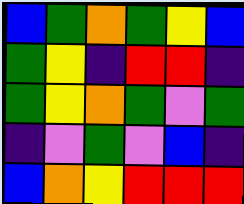[["blue", "green", "orange", "green", "yellow", "blue"], ["green", "yellow", "indigo", "red", "red", "indigo"], ["green", "yellow", "orange", "green", "violet", "green"], ["indigo", "violet", "green", "violet", "blue", "indigo"], ["blue", "orange", "yellow", "red", "red", "red"]]